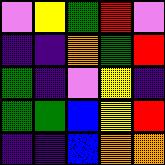[["violet", "yellow", "green", "red", "violet"], ["indigo", "indigo", "orange", "green", "red"], ["green", "indigo", "violet", "yellow", "indigo"], ["green", "green", "blue", "yellow", "red"], ["indigo", "indigo", "blue", "orange", "orange"]]